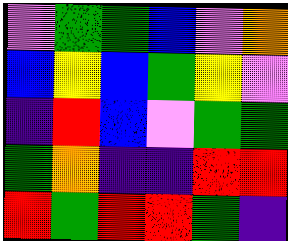[["violet", "green", "green", "blue", "violet", "orange"], ["blue", "yellow", "blue", "green", "yellow", "violet"], ["indigo", "red", "blue", "violet", "green", "green"], ["green", "orange", "indigo", "indigo", "red", "red"], ["red", "green", "red", "red", "green", "indigo"]]